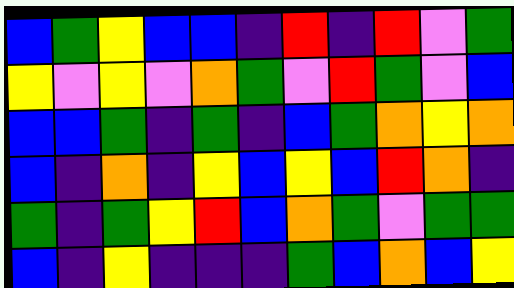[["blue", "green", "yellow", "blue", "blue", "indigo", "red", "indigo", "red", "violet", "green"], ["yellow", "violet", "yellow", "violet", "orange", "green", "violet", "red", "green", "violet", "blue"], ["blue", "blue", "green", "indigo", "green", "indigo", "blue", "green", "orange", "yellow", "orange"], ["blue", "indigo", "orange", "indigo", "yellow", "blue", "yellow", "blue", "red", "orange", "indigo"], ["green", "indigo", "green", "yellow", "red", "blue", "orange", "green", "violet", "green", "green"], ["blue", "indigo", "yellow", "indigo", "indigo", "indigo", "green", "blue", "orange", "blue", "yellow"]]